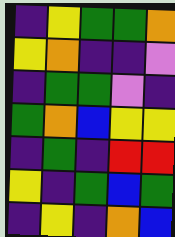[["indigo", "yellow", "green", "green", "orange"], ["yellow", "orange", "indigo", "indigo", "violet"], ["indigo", "green", "green", "violet", "indigo"], ["green", "orange", "blue", "yellow", "yellow"], ["indigo", "green", "indigo", "red", "red"], ["yellow", "indigo", "green", "blue", "green"], ["indigo", "yellow", "indigo", "orange", "blue"]]